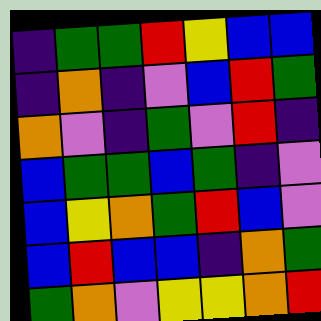[["indigo", "green", "green", "red", "yellow", "blue", "blue"], ["indigo", "orange", "indigo", "violet", "blue", "red", "green"], ["orange", "violet", "indigo", "green", "violet", "red", "indigo"], ["blue", "green", "green", "blue", "green", "indigo", "violet"], ["blue", "yellow", "orange", "green", "red", "blue", "violet"], ["blue", "red", "blue", "blue", "indigo", "orange", "green"], ["green", "orange", "violet", "yellow", "yellow", "orange", "red"]]